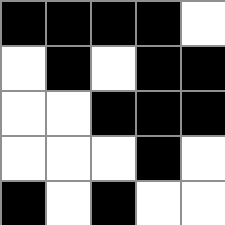[["black", "black", "black", "black", "white"], ["white", "black", "white", "black", "black"], ["white", "white", "black", "black", "black"], ["white", "white", "white", "black", "white"], ["black", "white", "black", "white", "white"]]